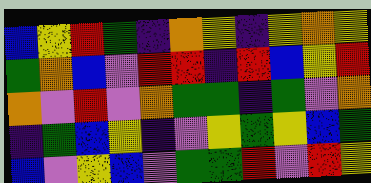[["blue", "yellow", "red", "green", "indigo", "orange", "yellow", "indigo", "yellow", "orange", "yellow"], ["green", "orange", "blue", "violet", "red", "red", "indigo", "red", "blue", "yellow", "red"], ["orange", "violet", "red", "violet", "orange", "green", "green", "indigo", "green", "violet", "orange"], ["indigo", "green", "blue", "yellow", "indigo", "violet", "yellow", "green", "yellow", "blue", "green"], ["blue", "violet", "yellow", "blue", "violet", "green", "green", "red", "violet", "red", "yellow"]]